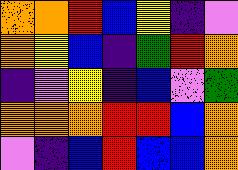[["orange", "orange", "red", "blue", "yellow", "indigo", "violet"], ["orange", "yellow", "blue", "indigo", "green", "red", "orange"], ["indigo", "violet", "yellow", "indigo", "blue", "violet", "green"], ["orange", "orange", "orange", "red", "red", "blue", "orange"], ["violet", "indigo", "blue", "red", "blue", "blue", "orange"]]